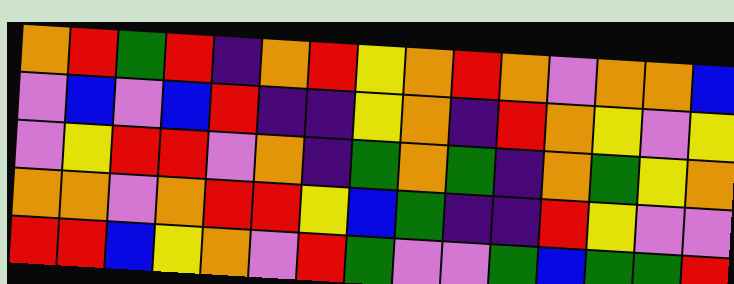[["orange", "red", "green", "red", "indigo", "orange", "red", "yellow", "orange", "red", "orange", "violet", "orange", "orange", "blue"], ["violet", "blue", "violet", "blue", "red", "indigo", "indigo", "yellow", "orange", "indigo", "red", "orange", "yellow", "violet", "yellow"], ["violet", "yellow", "red", "red", "violet", "orange", "indigo", "green", "orange", "green", "indigo", "orange", "green", "yellow", "orange"], ["orange", "orange", "violet", "orange", "red", "red", "yellow", "blue", "green", "indigo", "indigo", "red", "yellow", "violet", "violet"], ["red", "red", "blue", "yellow", "orange", "violet", "red", "green", "violet", "violet", "green", "blue", "green", "green", "red"]]